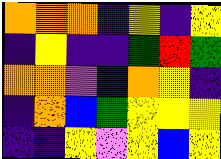[["orange", "orange", "orange", "indigo", "yellow", "indigo", "yellow"], ["indigo", "yellow", "indigo", "indigo", "green", "red", "green"], ["orange", "orange", "violet", "indigo", "orange", "yellow", "indigo"], ["indigo", "orange", "blue", "green", "yellow", "yellow", "yellow"], ["indigo", "indigo", "yellow", "violet", "yellow", "blue", "yellow"]]